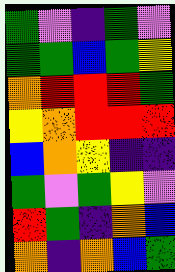[["green", "violet", "indigo", "green", "violet"], ["green", "green", "blue", "green", "yellow"], ["orange", "red", "red", "red", "green"], ["yellow", "orange", "red", "red", "red"], ["blue", "orange", "yellow", "indigo", "indigo"], ["green", "violet", "green", "yellow", "violet"], ["red", "green", "indigo", "orange", "blue"], ["orange", "indigo", "orange", "blue", "green"]]